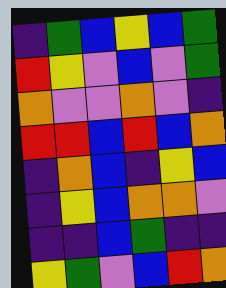[["indigo", "green", "blue", "yellow", "blue", "green"], ["red", "yellow", "violet", "blue", "violet", "green"], ["orange", "violet", "violet", "orange", "violet", "indigo"], ["red", "red", "blue", "red", "blue", "orange"], ["indigo", "orange", "blue", "indigo", "yellow", "blue"], ["indigo", "yellow", "blue", "orange", "orange", "violet"], ["indigo", "indigo", "blue", "green", "indigo", "indigo"], ["yellow", "green", "violet", "blue", "red", "orange"]]